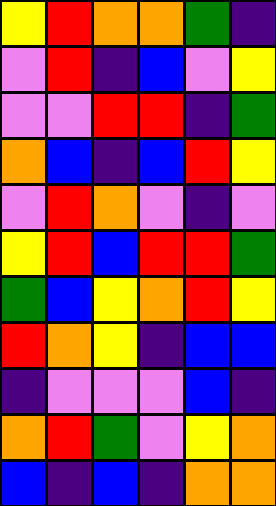[["yellow", "red", "orange", "orange", "green", "indigo"], ["violet", "red", "indigo", "blue", "violet", "yellow"], ["violet", "violet", "red", "red", "indigo", "green"], ["orange", "blue", "indigo", "blue", "red", "yellow"], ["violet", "red", "orange", "violet", "indigo", "violet"], ["yellow", "red", "blue", "red", "red", "green"], ["green", "blue", "yellow", "orange", "red", "yellow"], ["red", "orange", "yellow", "indigo", "blue", "blue"], ["indigo", "violet", "violet", "violet", "blue", "indigo"], ["orange", "red", "green", "violet", "yellow", "orange"], ["blue", "indigo", "blue", "indigo", "orange", "orange"]]